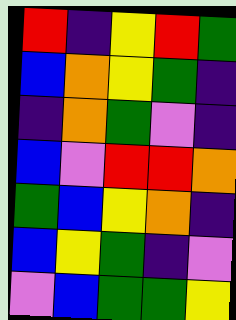[["red", "indigo", "yellow", "red", "green"], ["blue", "orange", "yellow", "green", "indigo"], ["indigo", "orange", "green", "violet", "indigo"], ["blue", "violet", "red", "red", "orange"], ["green", "blue", "yellow", "orange", "indigo"], ["blue", "yellow", "green", "indigo", "violet"], ["violet", "blue", "green", "green", "yellow"]]